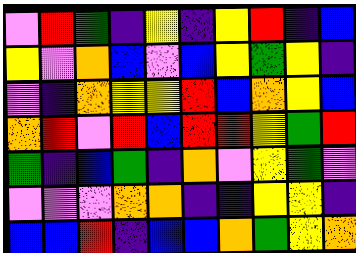[["violet", "red", "green", "indigo", "yellow", "indigo", "yellow", "red", "indigo", "blue"], ["yellow", "violet", "orange", "blue", "violet", "blue", "yellow", "green", "yellow", "indigo"], ["violet", "indigo", "orange", "yellow", "yellow", "red", "blue", "orange", "yellow", "blue"], ["orange", "red", "violet", "red", "blue", "red", "red", "yellow", "green", "red"], ["green", "indigo", "blue", "green", "indigo", "orange", "violet", "yellow", "green", "violet"], ["violet", "violet", "violet", "orange", "orange", "indigo", "indigo", "yellow", "yellow", "indigo"], ["blue", "blue", "red", "indigo", "blue", "blue", "orange", "green", "yellow", "orange"]]